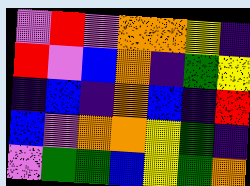[["violet", "red", "violet", "orange", "orange", "yellow", "indigo"], ["red", "violet", "blue", "orange", "indigo", "green", "yellow"], ["indigo", "blue", "indigo", "orange", "blue", "indigo", "red"], ["blue", "violet", "orange", "orange", "yellow", "green", "indigo"], ["violet", "green", "green", "blue", "yellow", "green", "orange"]]